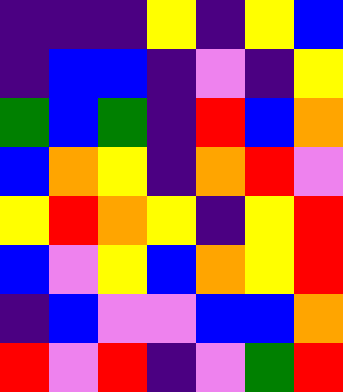[["indigo", "indigo", "indigo", "yellow", "indigo", "yellow", "blue"], ["indigo", "blue", "blue", "indigo", "violet", "indigo", "yellow"], ["green", "blue", "green", "indigo", "red", "blue", "orange"], ["blue", "orange", "yellow", "indigo", "orange", "red", "violet"], ["yellow", "red", "orange", "yellow", "indigo", "yellow", "red"], ["blue", "violet", "yellow", "blue", "orange", "yellow", "red"], ["indigo", "blue", "violet", "violet", "blue", "blue", "orange"], ["red", "violet", "red", "indigo", "violet", "green", "red"]]